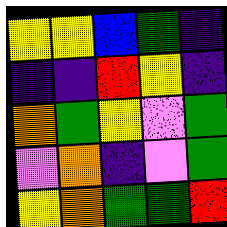[["yellow", "yellow", "blue", "green", "indigo"], ["indigo", "indigo", "red", "yellow", "indigo"], ["orange", "green", "yellow", "violet", "green"], ["violet", "orange", "indigo", "violet", "green"], ["yellow", "orange", "green", "green", "red"]]